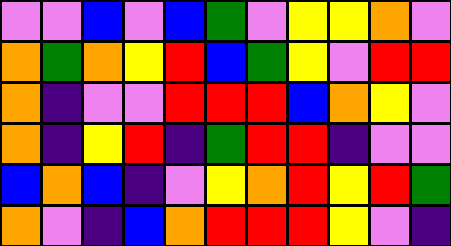[["violet", "violet", "blue", "violet", "blue", "green", "violet", "yellow", "yellow", "orange", "violet"], ["orange", "green", "orange", "yellow", "red", "blue", "green", "yellow", "violet", "red", "red"], ["orange", "indigo", "violet", "violet", "red", "red", "red", "blue", "orange", "yellow", "violet"], ["orange", "indigo", "yellow", "red", "indigo", "green", "red", "red", "indigo", "violet", "violet"], ["blue", "orange", "blue", "indigo", "violet", "yellow", "orange", "red", "yellow", "red", "green"], ["orange", "violet", "indigo", "blue", "orange", "red", "red", "red", "yellow", "violet", "indigo"]]